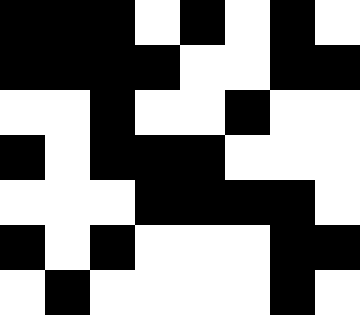[["black", "black", "black", "white", "black", "white", "black", "white"], ["black", "black", "black", "black", "white", "white", "black", "black"], ["white", "white", "black", "white", "white", "black", "white", "white"], ["black", "white", "black", "black", "black", "white", "white", "white"], ["white", "white", "white", "black", "black", "black", "black", "white"], ["black", "white", "black", "white", "white", "white", "black", "black"], ["white", "black", "white", "white", "white", "white", "black", "white"]]